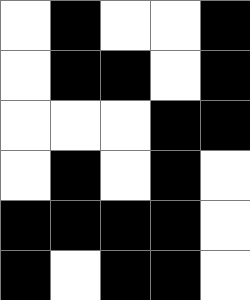[["white", "black", "white", "white", "black"], ["white", "black", "black", "white", "black"], ["white", "white", "white", "black", "black"], ["white", "black", "white", "black", "white"], ["black", "black", "black", "black", "white"], ["black", "white", "black", "black", "white"]]